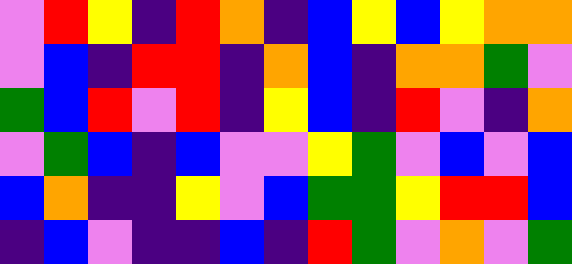[["violet", "red", "yellow", "indigo", "red", "orange", "indigo", "blue", "yellow", "blue", "yellow", "orange", "orange"], ["violet", "blue", "indigo", "red", "red", "indigo", "orange", "blue", "indigo", "orange", "orange", "green", "violet"], ["green", "blue", "red", "violet", "red", "indigo", "yellow", "blue", "indigo", "red", "violet", "indigo", "orange"], ["violet", "green", "blue", "indigo", "blue", "violet", "violet", "yellow", "green", "violet", "blue", "violet", "blue"], ["blue", "orange", "indigo", "indigo", "yellow", "violet", "blue", "green", "green", "yellow", "red", "red", "blue"], ["indigo", "blue", "violet", "indigo", "indigo", "blue", "indigo", "red", "green", "violet", "orange", "violet", "green"]]